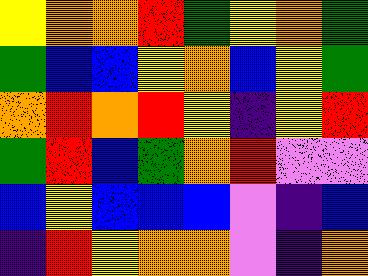[["yellow", "orange", "orange", "red", "green", "yellow", "orange", "green"], ["green", "blue", "blue", "yellow", "orange", "blue", "yellow", "green"], ["orange", "red", "orange", "red", "yellow", "indigo", "yellow", "red"], ["green", "red", "blue", "green", "orange", "red", "violet", "violet"], ["blue", "yellow", "blue", "blue", "blue", "violet", "indigo", "blue"], ["indigo", "red", "yellow", "orange", "orange", "violet", "indigo", "orange"]]